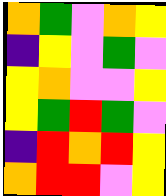[["orange", "green", "violet", "orange", "yellow"], ["indigo", "yellow", "violet", "green", "violet"], ["yellow", "orange", "violet", "violet", "yellow"], ["yellow", "green", "red", "green", "violet"], ["indigo", "red", "orange", "red", "yellow"], ["orange", "red", "red", "violet", "yellow"]]